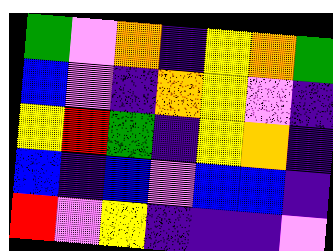[["green", "violet", "orange", "indigo", "yellow", "orange", "green"], ["blue", "violet", "indigo", "orange", "yellow", "violet", "indigo"], ["yellow", "red", "green", "indigo", "yellow", "orange", "indigo"], ["blue", "indigo", "blue", "violet", "blue", "blue", "indigo"], ["red", "violet", "yellow", "indigo", "indigo", "indigo", "violet"]]